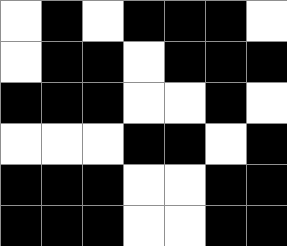[["white", "black", "white", "black", "black", "black", "white"], ["white", "black", "black", "white", "black", "black", "black"], ["black", "black", "black", "white", "white", "black", "white"], ["white", "white", "white", "black", "black", "white", "black"], ["black", "black", "black", "white", "white", "black", "black"], ["black", "black", "black", "white", "white", "black", "black"]]